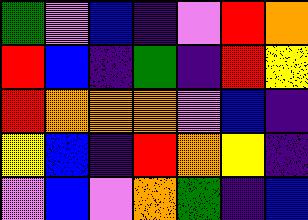[["green", "violet", "blue", "indigo", "violet", "red", "orange"], ["red", "blue", "indigo", "green", "indigo", "red", "yellow"], ["red", "orange", "orange", "orange", "violet", "blue", "indigo"], ["yellow", "blue", "indigo", "red", "orange", "yellow", "indigo"], ["violet", "blue", "violet", "orange", "green", "indigo", "blue"]]